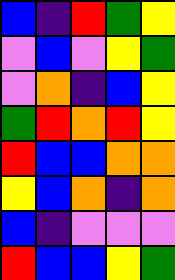[["blue", "indigo", "red", "green", "yellow"], ["violet", "blue", "violet", "yellow", "green"], ["violet", "orange", "indigo", "blue", "yellow"], ["green", "red", "orange", "red", "yellow"], ["red", "blue", "blue", "orange", "orange"], ["yellow", "blue", "orange", "indigo", "orange"], ["blue", "indigo", "violet", "violet", "violet"], ["red", "blue", "blue", "yellow", "green"]]